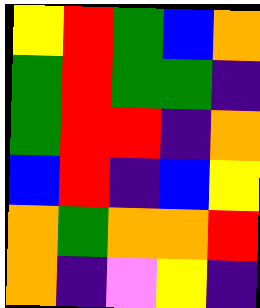[["yellow", "red", "green", "blue", "orange"], ["green", "red", "green", "green", "indigo"], ["green", "red", "red", "indigo", "orange"], ["blue", "red", "indigo", "blue", "yellow"], ["orange", "green", "orange", "orange", "red"], ["orange", "indigo", "violet", "yellow", "indigo"]]